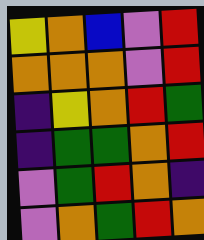[["yellow", "orange", "blue", "violet", "red"], ["orange", "orange", "orange", "violet", "red"], ["indigo", "yellow", "orange", "red", "green"], ["indigo", "green", "green", "orange", "red"], ["violet", "green", "red", "orange", "indigo"], ["violet", "orange", "green", "red", "orange"]]